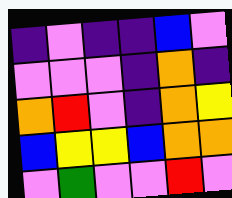[["indigo", "violet", "indigo", "indigo", "blue", "violet"], ["violet", "violet", "violet", "indigo", "orange", "indigo"], ["orange", "red", "violet", "indigo", "orange", "yellow"], ["blue", "yellow", "yellow", "blue", "orange", "orange"], ["violet", "green", "violet", "violet", "red", "violet"]]